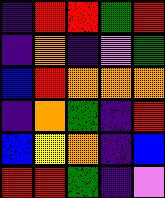[["indigo", "red", "red", "green", "red"], ["indigo", "orange", "indigo", "violet", "green"], ["blue", "red", "orange", "orange", "orange"], ["indigo", "orange", "green", "indigo", "red"], ["blue", "yellow", "orange", "indigo", "blue"], ["red", "red", "green", "indigo", "violet"]]